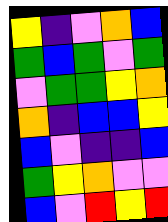[["yellow", "indigo", "violet", "orange", "blue"], ["green", "blue", "green", "violet", "green"], ["violet", "green", "green", "yellow", "orange"], ["orange", "indigo", "blue", "blue", "yellow"], ["blue", "violet", "indigo", "indigo", "blue"], ["green", "yellow", "orange", "violet", "violet"], ["blue", "violet", "red", "yellow", "red"]]